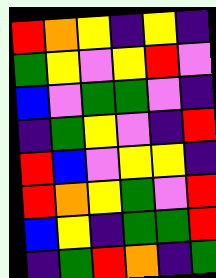[["red", "orange", "yellow", "indigo", "yellow", "indigo"], ["green", "yellow", "violet", "yellow", "red", "violet"], ["blue", "violet", "green", "green", "violet", "indigo"], ["indigo", "green", "yellow", "violet", "indigo", "red"], ["red", "blue", "violet", "yellow", "yellow", "indigo"], ["red", "orange", "yellow", "green", "violet", "red"], ["blue", "yellow", "indigo", "green", "green", "red"], ["indigo", "green", "red", "orange", "indigo", "green"]]